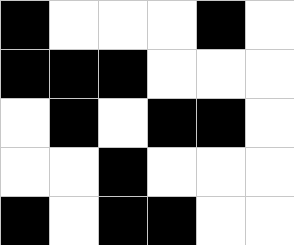[["black", "white", "white", "white", "black", "white"], ["black", "black", "black", "white", "white", "white"], ["white", "black", "white", "black", "black", "white"], ["white", "white", "black", "white", "white", "white"], ["black", "white", "black", "black", "white", "white"]]